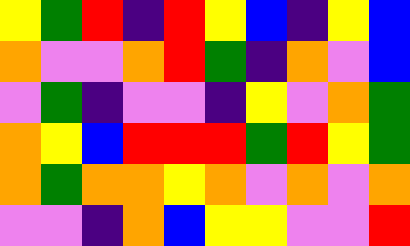[["yellow", "green", "red", "indigo", "red", "yellow", "blue", "indigo", "yellow", "blue"], ["orange", "violet", "violet", "orange", "red", "green", "indigo", "orange", "violet", "blue"], ["violet", "green", "indigo", "violet", "violet", "indigo", "yellow", "violet", "orange", "green"], ["orange", "yellow", "blue", "red", "red", "red", "green", "red", "yellow", "green"], ["orange", "green", "orange", "orange", "yellow", "orange", "violet", "orange", "violet", "orange"], ["violet", "violet", "indigo", "orange", "blue", "yellow", "yellow", "violet", "violet", "red"]]